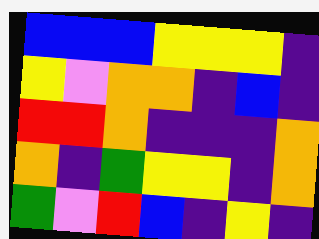[["blue", "blue", "blue", "yellow", "yellow", "yellow", "indigo"], ["yellow", "violet", "orange", "orange", "indigo", "blue", "indigo"], ["red", "red", "orange", "indigo", "indigo", "indigo", "orange"], ["orange", "indigo", "green", "yellow", "yellow", "indigo", "orange"], ["green", "violet", "red", "blue", "indigo", "yellow", "indigo"]]